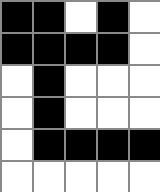[["black", "black", "white", "black", "white"], ["black", "black", "black", "black", "white"], ["white", "black", "white", "white", "white"], ["white", "black", "white", "white", "white"], ["white", "black", "black", "black", "black"], ["white", "white", "white", "white", "white"]]